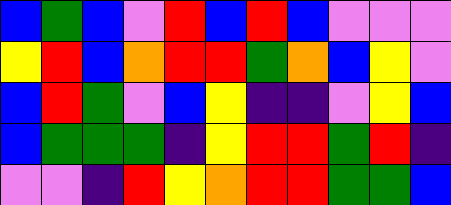[["blue", "green", "blue", "violet", "red", "blue", "red", "blue", "violet", "violet", "violet"], ["yellow", "red", "blue", "orange", "red", "red", "green", "orange", "blue", "yellow", "violet"], ["blue", "red", "green", "violet", "blue", "yellow", "indigo", "indigo", "violet", "yellow", "blue"], ["blue", "green", "green", "green", "indigo", "yellow", "red", "red", "green", "red", "indigo"], ["violet", "violet", "indigo", "red", "yellow", "orange", "red", "red", "green", "green", "blue"]]